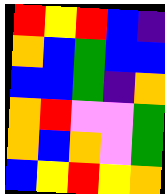[["red", "yellow", "red", "blue", "indigo"], ["orange", "blue", "green", "blue", "blue"], ["blue", "blue", "green", "indigo", "orange"], ["orange", "red", "violet", "violet", "green"], ["orange", "blue", "orange", "violet", "green"], ["blue", "yellow", "red", "yellow", "orange"]]